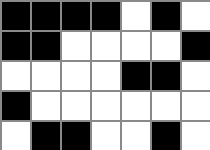[["black", "black", "black", "black", "white", "black", "white"], ["black", "black", "white", "white", "white", "white", "black"], ["white", "white", "white", "white", "black", "black", "white"], ["black", "white", "white", "white", "white", "white", "white"], ["white", "black", "black", "white", "white", "black", "white"]]